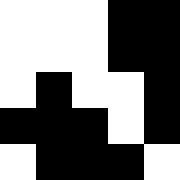[["white", "white", "white", "black", "black"], ["white", "white", "white", "black", "black"], ["white", "black", "white", "white", "black"], ["black", "black", "black", "white", "black"], ["white", "black", "black", "black", "white"]]